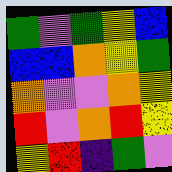[["green", "violet", "green", "yellow", "blue"], ["blue", "blue", "orange", "yellow", "green"], ["orange", "violet", "violet", "orange", "yellow"], ["red", "violet", "orange", "red", "yellow"], ["yellow", "red", "indigo", "green", "violet"]]